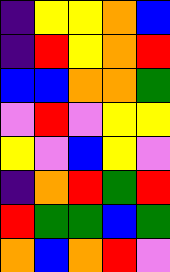[["indigo", "yellow", "yellow", "orange", "blue"], ["indigo", "red", "yellow", "orange", "red"], ["blue", "blue", "orange", "orange", "green"], ["violet", "red", "violet", "yellow", "yellow"], ["yellow", "violet", "blue", "yellow", "violet"], ["indigo", "orange", "red", "green", "red"], ["red", "green", "green", "blue", "green"], ["orange", "blue", "orange", "red", "violet"]]